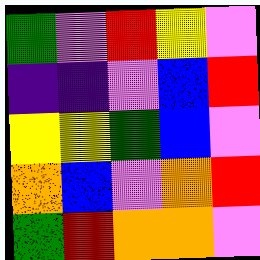[["green", "violet", "red", "yellow", "violet"], ["indigo", "indigo", "violet", "blue", "red"], ["yellow", "yellow", "green", "blue", "violet"], ["orange", "blue", "violet", "orange", "red"], ["green", "red", "orange", "orange", "violet"]]